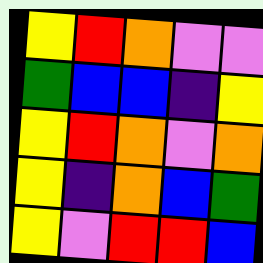[["yellow", "red", "orange", "violet", "violet"], ["green", "blue", "blue", "indigo", "yellow"], ["yellow", "red", "orange", "violet", "orange"], ["yellow", "indigo", "orange", "blue", "green"], ["yellow", "violet", "red", "red", "blue"]]